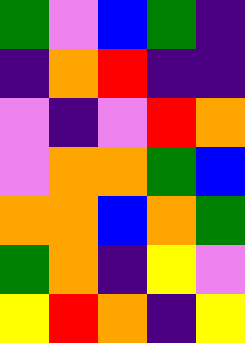[["green", "violet", "blue", "green", "indigo"], ["indigo", "orange", "red", "indigo", "indigo"], ["violet", "indigo", "violet", "red", "orange"], ["violet", "orange", "orange", "green", "blue"], ["orange", "orange", "blue", "orange", "green"], ["green", "orange", "indigo", "yellow", "violet"], ["yellow", "red", "orange", "indigo", "yellow"]]